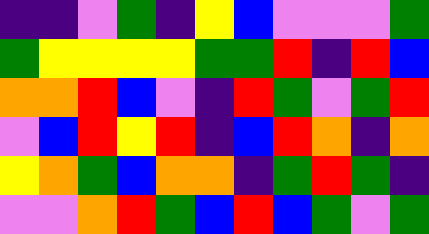[["indigo", "indigo", "violet", "green", "indigo", "yellow", "blue", "violet", "violet", "violet", "green"], ["green", "yellow", "yellow", "yellow", "yellow", "green", "green", "red", "indigo", "red", "blue"], ["orange", "orange", "red", "blue", "violet", "indigo", "red", "green", "violet", "green", "red"], ["violet", "blue", "red", "yellow", "red", "indigo", "blue", "red", "orange", "indigo", "orange"], ["yellow", "orange", "green", "blue", "orange", "orange", "indigo", "green", "red", "green", "indigo"], ["violet", "violet", "orange", "red", "green", "blue", "red", "blue", "green", "violet", "green"]]